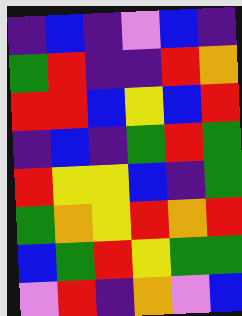[["indigo", "blue", "indigo", "violet", "blue", "indigo"], ["green", "red", "indigo", "indigo", "red", "orange"], ["red", "red", "blue", "yellow", "blue", "red"], ["indigo", "blue", "indigo", "green", "red", "green"], ["red", "yellow", "yellow", "blue", "indigo", "green"], ["green", "orange", "yellow", "red", "orange", "red"], ["blue", "green", "red", "yellow", "green", "green"], ["violet", "red", "indigo", "orange", "violet", "blue"]]